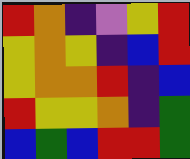[["red", "orange", "indigo", "violet", "yellow", "red"], ["yellow", "orange", "yellow", "indigo", "blue", "red"], ["yellow", "orange", "orange", "red", "indigo", "blue"], ["red", "yellow", "yellow", "orange", "indigo", "green"], ["blue", "green", "blue", "red", "red", "green"]]